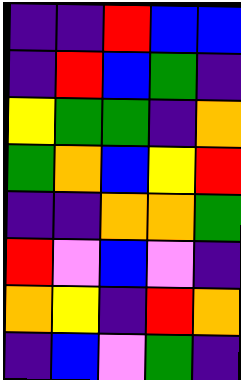[["indigo", "indigo", "red", "blue", "blue"], ["indigo", "red", "blue", "green", "indigo"], ["yellow", "green", "green", "indigo", "orange"], ["green", "orange", "blue", "yellow", "red"], ["indigo", "indigo", "orange", "orange", "green"], ["red", "violet", "blue", "violet", "indigo"], ["orange", "yellow", "indigo", "red", "orange"], ["indigo", "blue", "violet", "green", "indigo"]]